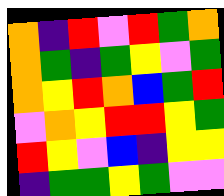[["orange", "indigo", "red", "violet", "red", "green", "orange"], ["orange", "green", "indigo", "green", "yellow", "violet", "green"], ["orange", "yellow", "red", "orange", "blue", "green", "red"], ["violet", "orange", "yellow", "red", "red", "yellow", "green"], ["red", "yellow", "violet", "blue", "indigo", "yellow", "yellow"], ["indigo", "green", "green", "yellow", "green", "violet", "violet"]]